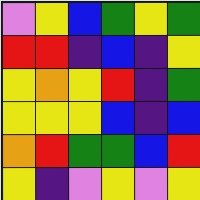[["violet", "yellow", "blue", "green", "yellow", "green"], ["red", "red", "indigo", "blue", "indigo", "yellow"], ["yellow", "orange", "yellow", "red", "indigo", "green"], ["yellow", "yellow", "yellow", "blue", "indigo", "blue"], ["orange", "red", "green", "green", "blue", "red"], ["yellow", "indigo", "violet", "yellow", "violet", "yellow"]]